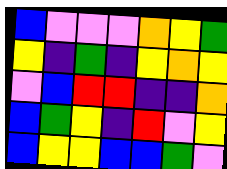[["blue", "violet", "violet", "violet", "orange", "yellow", "green"], ["yellow", "indigo", "green", "indigo", "yellow", "orange", "yellow"], ["violet", "blue", "red", "red", "indigo", "indigo", "orange"], ["blue", "green", "yellow", "indigo", "red", "violet", "yellow"], ["blue", "yellow", "yellow", "blue", "blue", "green", "violet"]]